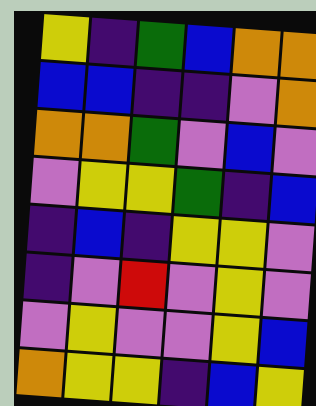[["yellow", "indigo", "green", "blue", "orange", "orange"], ["blue", "blue", "indigo", "indigo", "violet", "orange"], ["orange", "orange", "green", "violet", "blue", "violet"], ["violet", "yellow", "yellow", "green", "indigo", "blue"], ["indigo", "blue", "indigo", "yellow", "yellow", "violet"], ["indigo", "violet", "red", "violet", "yellow", "violet"], ["violet", "yellow", "violet", "violet", "yellow", "blue"], ["orange", "yellow", "yellow", "indigo", "blue", "yellow"]]